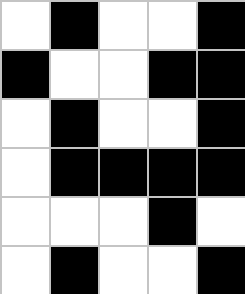[["white", "black", "white", "white", "black"], ["black", "white", "white", "black", "black"], ["white", "black", "white", "white", "black"], ["white", "black", "black", "black", "black"], ["white", "white", "white", "black", "white"], ["white", "black", "white", "white", "black"]]